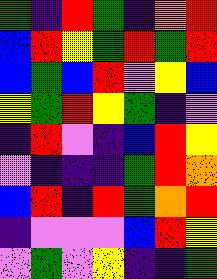[["green", "indigo", "red", "green", "indigo", "orange", "red"], ["blue", "red", "yellow", "green", "red", "green", "red"], ["blue", "green", "blue", "red", "violet", "yellow", "blue"], ["yellow", "green", "red", "yellow", "green", "indigo", "violet"], ["indigo", "red", "violet", "indigo", "blue", "red", "yellow"], ["violet", "indigo", "indigo", "indigo", "green", "red", "orange"], ["blue", "red", "indigo", "red", "green", "orange", "red"], ["indigo", "violet", "violet", "violet", "blue", "red", "yellow"], ["violet", "green", "violet", "yellow", "indigo", "indigo", "green"]]